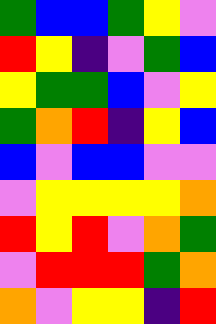[["green", "blue", "blue", "green", "yellow", "violet"], ["red", "yellow", "indigo", "violet", "green", "blue"], ["yellow", "green", "green", "blue", "violet", "yellow"], ["green", "orange", "red", "indigo", "yellow", "blue"], ["blue", "violet", "blue", "blue", "violet", "violet"], ["violet", "yellow", "yellow", "yellow", "yellow", "orange"], ["red", "yellow", "red", "violet", "orange", "green"], ["violet", "red", "red", "red", "green", "orange"], ["orange", "violet", "yellow", "yellow", "indigo", "red"]]